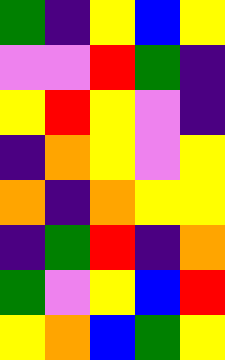[["green", "indigo", "yellow", "blue", "yellow"], ["violet", "violet", "red", "green", "indigo"], ["yellow", "red", "yellow", "violet", "indigo"], ["indigo", "orange", "yellow", "violet", "yellow"], ["orange", "indigo", "orange", "yellow", "yellow"], ["indigo", "green", "red", "indigo", "orange"], ["green", "violet", "yellow", "blue", "red"], ["yellow", "orange", "blue", "green", "yellow"]]